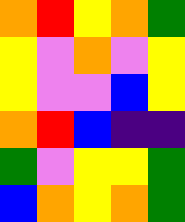[["orange", "red", "yellow", "orange", "green"], ["yellow", "violet", "orange", "violet", "yellow"], ["yellow", "violet", "violet", "blue", "yellow"], ["orange", "red", "blue", "indigo", "indigo"], ["green", "violet", "yellow", "yellow", "green"], ["blue", "orange", "yellow", "orange", "green"]]